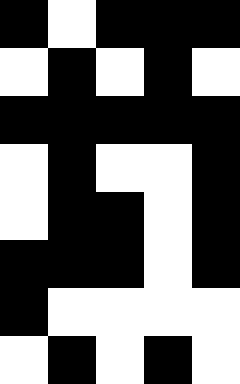[["black", "white", "black", "black", "black"], ["white", "black", "white", "black", "white"], ["black", "black", "black", "black", "black"], ["white", "black", "white", "white", "black"], ["white", "black", "black", "white", "black"], ["black", "black", "black", "white", "black"], ["black", "white", "white", "white", "white"], ["white", "black", "white", "black", "white"]]